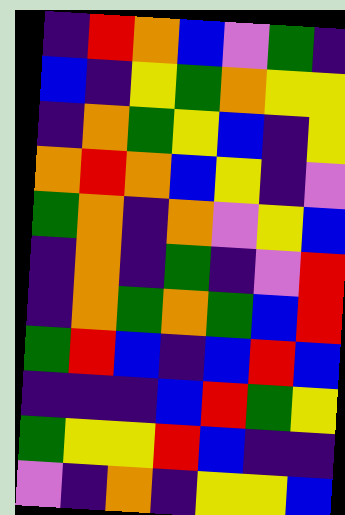[["indigo", "red", "orange", "blue", "violet", "green", "indigo"], ["blue", "indigo", "yellow", "green", "orange", "yellow", "yellow"], ["indigo", "orange", "green", "yellow", "blue", "indigo", "yellow"], ["orange", "red", "orange", "blue", "yellow", "indigo", "violet"], ["green", "orange", "indigo", "orange", "violet", "yellow", "blue"], ["indigo", "orange", "indigo", "green", "indigo", "violet", "red"], ["indigo", "orange", "green", "orange", "green", "blue", "red"], ["green", "red", "blue", "indigo", "blue", "red", "blue"], ["indigo", "indigo", "indigo", "blue", "red", "green", "yellow"], ["green", "yellow", "yellow", "red", "blue", "indigo", "indigo"], ["violet", "indigo", "orange", "indigo", "yellow", "yellow", "blue"]]